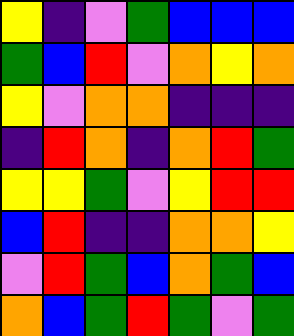[["yellow", "indigo", "violet", "green", "blue", "blue", "blue"], ["green", "blue", "red", "violet", "orange", "yellow", "orange"], ["yellow", "violet", "orange", "orange", "indigo", "indigo", "indigo"], ["indigo", "red", "orange", "indigo", "orange", "red", "green"], ["yellow", "yellow", "green", "violet", "yellow", "red", "red"], ["blue", "red", "indigo", "indigo", "orange", "orange", "yellow"], ["violet", "red", "green", "blue", "orange", "green", "blue"], ["orange", "blue", "green", "red", "green", "violet", "green"]]